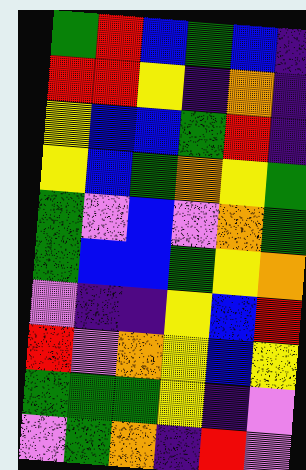[["green", "red", "blue", "green", "blue", "indigo"], ["red", "red", "yellow", "indigo", "orange", "indigo"], ["yellow", "blue", "blue", "green", "red", "indigo"], ["yellow", "blue", "green", "orange", "yellow", "green"], ["green", "violet", "blue", "violet", "orange", "green"], ["green", "blue", "blue", "green", "yellow", "orange"], ["violet", "indigo", "indigo", "yellow", "blue", "red"], ["red", "violet", "orange", "yellow", "blue", "yellow"], ["green", "green", "green", "yellow", "indigo", "violet"], ["violet", "green", "orange", "indigo", "red", "violet"]]